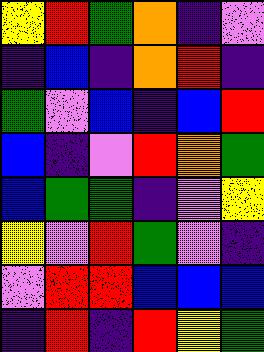[["yellow", "red", "green", "orange", "indigo", "violet"], ["indigo", "blue", "indigo", "orange", "red", "indigo"], ["green", "violet", "blue", "indigo", "blue", "red"], ["blue", "indigo", "violet", "red", "orange", "green"], ["blue", "green", "green", "indigo", "violet", "yellow"], ["yellow", "violet", "red", "green", "violet", "indigo"], ["violet", "red", "red", "blue", "blue", "blue"], ["indigo", "red", "indigo", "red", "yellow", "green"]]